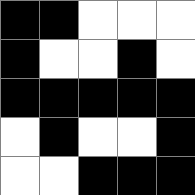[["black", "black", "white", "white", "white"], ["black", "white", "white", "black", "white"], ["black", "black", "black", "black", "black"], ["white", "black", "white", "white", "black"], ["white", "white", "black", "black", "black"]]